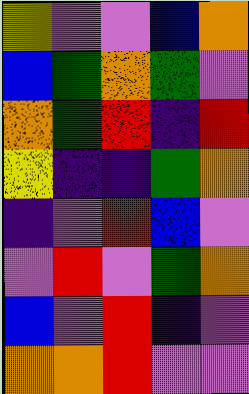[["yellow", "violet", "violet", "blue", "orange"], ["blue", "green", "orange", "green", "violet"], ["orange", "green", "red", "indigo", "red"], ["yellow", "indigo", "indigo", "green", "orange"], ["indigo", "violet", "red", "blue", "violet"], ["violet", "red", "violet", "green", "orange"], ["blue", "violet", "red", "indigo", "violet"], ["orange", "orange", "red", "violet", "violet"]]